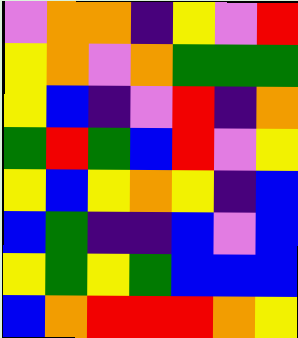[["violet", "orange", "orange", "indigo", "yellow", "violet", "red"], ["yellow", "orange", "violet", "orange", "green", "green", "green"], ["yellow", "blue", "indigo", "violet", "red", "indigo", "orange"], ["green", "red", "green", "blue", "red", "violet", "yellow"], ["yellow", "blue", "yellow", "orange", "yellow", "indigo", "blue"], ["blue", "green", "indigo", "indigo", "blue", "violet", "blue"], ["yellow", "green", "yellow", "green", "blue", "blue", "blue"], ["blue", "orange", "red", "red", "red", "orange", "yellow"]]